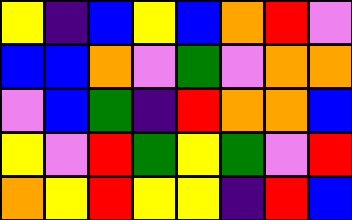[["yellow", "indigo", "blue", "yellow", "blue", "orange", "red", "violet"], ["blue", "blue", "orange", "violet", "green", "violet", "orange", "orange"], ["violet", "blue", "green", "indigo", "red", "orange", "orange", "blue"], ["yellow", "violet", "red", "green", "yellow", "green", "violet", "red"], ["orange", "yellow", "red", "yellow", "yellow", "indigo", "red", "blue"]]